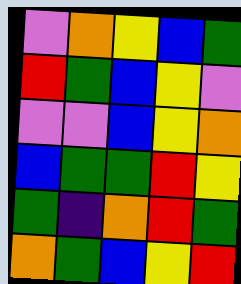[["violet", "orange", "yellow", "blue", "green"], ["red", "green", "blue", "yellow", "violet"], ["violet", "violet", "blue", "yellow", "orange"], ["blue", "green", "green", "red", "yellow"], ["green", "indigo", "orange", "red", "green"], ["orange", "green", "blue", "yellow", "red"]]